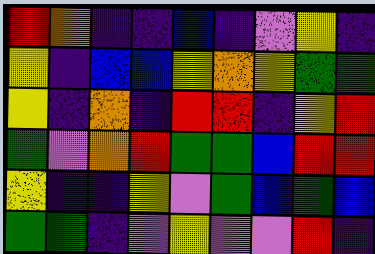[["red", "orange", "indigo", "indigo", "blue", "indigo", "violet", "yellow", "indigo"], ["yellow", "indigo", "blue", "blue", "yellow", "orange", "yellow", "green", "green"], ["yellow", "indigo", "orange", "indigo", "red", "red", "indigo", "yellow", "red"], ["green", "violet", "orange", "red", "green", "green", "blue", "red", "red"], ["yellow", "indigo", "indigo", "yellow", "violet", "green", "blue", "green", "blue"], ["green", "green", "indigo", "violet", "yellow", "violet", "violet", "red", "indigo"]]